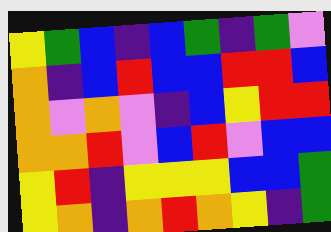[["yellow", "green", "blue", "indigo", "blue", "green", "indigo", "green", "violet"], ["orange", "indigo", "blue", "red", "blue", "blue", "red", "red", "blue"], ["orange", "violet", "orange", "violet", "indigo", "blue", "yellow", "red", "red"], ["orange", "orange", "red", "violet", "blue", "red", "violet", "blue", "blue"], ["yellow", "red", "indigo", "yellow", "yellow", "yellow", "blue", "blue", "green"], ["yellow", "orange", "indigo", "orange", "red", "orange", "yellow", "indigo", "green"]]